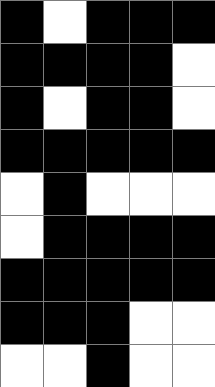[["black", "white", "black", "black", "black"], ["black", "black", "black", "black", "white"], ["black", "white", "black", "black", "white"], ["black", "black", "black", "black", "black"], ["white", "black", "white", "white", "white"], ["white", "black", "black", "black", "black"], ["black", "black", "black", "black", "black"], ["black", "black", "black", "white", "white"], ["white", "white", "black", "white", "white"]]